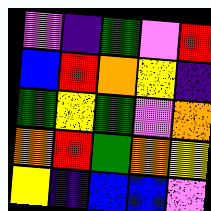[["violet", "indigo", "green", "violet", "red"], ["blue", "red", "orange", "yellow", "indigo"], ["green", "yellow", "green", "violet", "orange"], ["orange", "red", "green", "orange", "yellow"], ["yellow", "indigo", "blue", "blue", "violet"]]